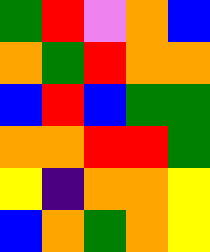[["green", "red", "violet", "orange", "blue"], ["orange", "green", "red", "orange", "orange"], ["blue", "red", "blue", "green", "green"], ["orange", "orange", "red", "red", "green"], ["yellow", "indigo", "orange", "orange", "yellow"], ["blue", "orange", "green", "orange", "yellow"]]